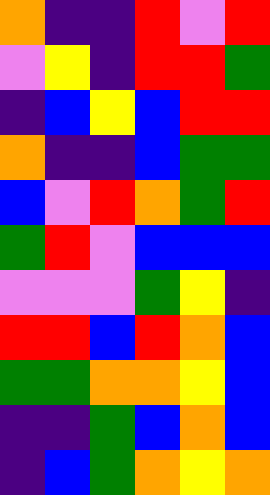[["orange", "indigo", "indigo", "red", "violet", "red"], ["violet", "yellow", "indigo", "red", "red", "green"], ["indigo", "blue", "yellow", "blue", "red", "red"], ["orange", "indigo", "indigo", "blue", "green", "green"], ["blue", "violet", "red", "orange", "green", "red"], ["green", "red", "violet", "blue", "blue", "blue"], ["violet", "violet", "violet", "green", "yellow", "indigo"], ["red", "red", "blue", "red", "orange", "blue"], ["green", "green", "orange", "orange", "yellow", "blue"], ["indigo", "indigo", "green", "blue", "orange", "blue"], ["indigo", "blue", "green", "orange", "yellow", "orange"]]